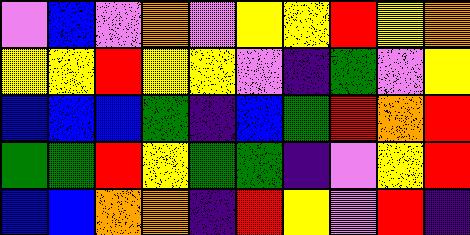[["violet", "blue", "violet", "orange", "violet", "yellow", "yellow", "red", "yellow", "orange"], ["yellow", "yellow", "red", "yellow", "yellow", "violet", "indigo", "green", "violet", "yellow"], ["blue", "blue", "blue", "green", "indigo", "blue", "green", "red", "orange", "red"], ["green", "green", "red", "yellow", "green", "green", "indigo", "violet", "yellow", "red"], ["blue", "blue", "orange", "orange", "indigo", "red", "yellow", "violet", "red", "indigo"]]